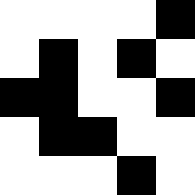[["white", "white", "white", "white", "black"], ["white", "black", "white", "black", "white"], ["black", "black", "white", "white", "black"], ["white", "black", "black", "white", "white"], ["white", "white", "white", "black", "white"]]